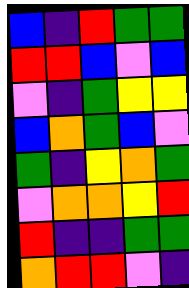[["blue", "indigo", "red", "green", "green"], ["red", "red", "blue", "violet", "blue"], ["violet", "indigo", "green", "yellow", "yellow"], ["blue", "orange", "green", "blue", "violet"], ["green", "indigo", "yellow", "orange", "green"], ["violet", "orange", "orange", "yellow", "red"], ["red", "indigo", "indigo", "green", "green"], ["orange", "red", "red", "violet", "indigo"]]